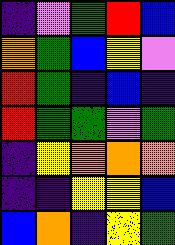[["indigo", "violet", "green", "red", "blue"], ["orange", "green", "blue", "yellow", "violet"], ["red", "green", "indigo", "blue", "indigo"], ["red", "green", "green", "violet", "green"], ["indigo", "yellow", "orange", "orange", "orange"], ["indigo", "indigo", "yellow", "yellow", "blue"], ["blue", "orange", "indigo", "yellow", "green"]]